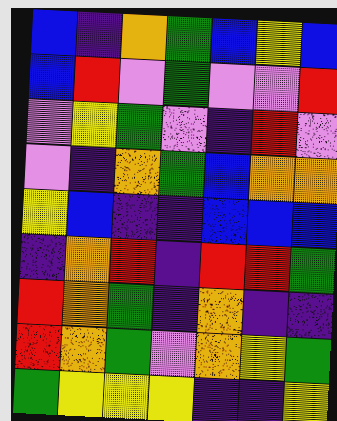[["blue", "indigo", "orange", "green", "blue", "yellow", "blue"], ["blue", "red", "violet", "green", "violet", "violet", "red"], ["violet", "yellow", "green", "violet", "indigo", "red", "violet"], ["violet", "indigo", "orange", "green", "blue", "orange", "orange"], ["yellow", "blue", "indigo", "indigo", "blue", "blue", "blue"], ["indigo", "orange", "red", "indigo", "red", "red", "green"], ["red", "orange", "green", "indigo", "orange", "indigo", "indigo"], ["red", "orange", "green", "violet", "orange", "yellow", "green"], ["green", "yellow", "yellow", "yellow", "indigo", "indigo", "yellow"]]